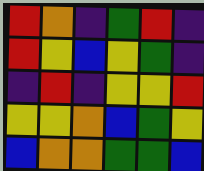[["red", "orange", "indigo", "green", "red", "indigo"], ["red", "yellow", "blue", "yellow", "green", "indigo"], ["indigo", "red", "indigo", "yellow", "yellow", "red"], ["yellow", "yellow", "orange", "blue", "green", "yellow"], ["blue", "orange", "orange", "green", "green", "blue"]]